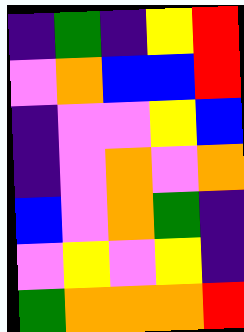[["indigo", "green", "indigo", "yellow", "red"], ["violet", "orange", "blue", "blue", "red"], ["indigo", "violet", "violet", "yellow", "blue"], ["indigo", "violet", "orange", "violet", "orange"], ["blue", "violet", "orange", "green", "indigo"], ["violet", "yellow", "violet", "yellow", "indigo"], ["green", "orange", "orange", "orange", "red"]]